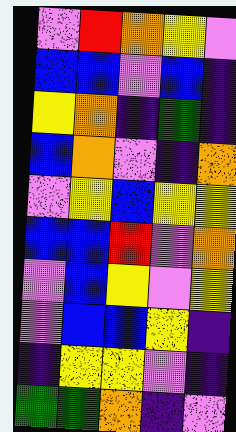[["violet", "red", "orange", "yellow", "violet"], ["blue", "blue", "violet", "blue", "indigo"], ["yellow", "orange", "indigo", "green", "indigo"], ["blue", "orange", "violet", "indigo", "orange"], ["violet", "yellow", "blue", "yellow", "yellow"], ["blue", "blue", "red", "violet", "orange"], ["violet", "blue", "yellow", "violet", "yellow"], ["violet", "blue", "blue", "yellow", "indigo"], ["indigo", "yellow", "yellow", "violet", "indigo"], ["green", "green", "orange", "indigo", "violet"]]